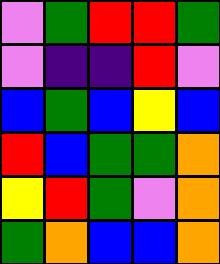[["violet", "green", "red", "red", "green"], ["violet", "indigo", "indigo", "red", "violet"], ["blue", "green", "blue", "yellow", "blue"], ["red", "blue", "green", "green", "orange"], ["yellow", "red", "green", "violet", "orange"], ["green", "orange", "blue", "blue", "orange"]]